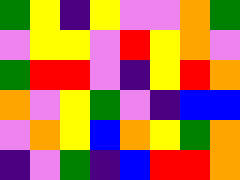[["green", "yellow", "indigo", "yellow", "violet", "violet", "orange", "green"], ["violet", "yellow", "yellow", "violet", "red", "yellow", "orange", "violet"], ["green", "red", "red", "violet", "indigo", "yellow", "red", "orange"], ["orange", "violet", "yellow", "green", "violet", "indigo", "blue", "blue"], ["violet", "orange", "yellow", "blue", "orange", "yellow", "green", "orange"], ["indigo", "violet", "green", "indigo", "blue", "red", "red", "orange"]]